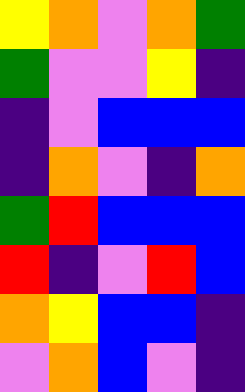[["yellow", "orange", "violet", "orange", "green"], ["green", "violet", "violet", "yellow", "indigo"], ["indigo", "violet", "blue", "blue", "blue"], ["indigo", "orange", "violet", "indigo", "orange"], ["green", "red", "blue", "blue", "blue"], ["red", "indigo", "violet", "red", "blue"], ["orange", "yellow", "blue", "blue", "indigo"], ["violet", "orange", "blue", "violet", "indigo"]]